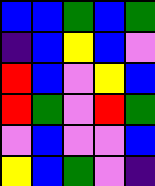[["blue", "blue", "green", "blue", "green"], ["indigo", "blue", "yellow", "blue", "violet"], ["red", "blue", "violet", "yellow", "blue"], ["red", "green", "violet", "red", "green"], ["violet", "blue", "violet", "violet", "blue"], ["yellow", "blue", "green", "violet", "indigo"]]